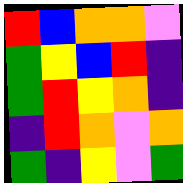[["red", "blue", "orange", "orange", "violet"], ["green", "yellow", "blue", "red", "indigo"], ["green", "red", "yellow", "orange", "indigo"], ["indigo", "red", "orange", "violet", "orange"], ["green", "indigo", "yellow", "violet", "green"]]